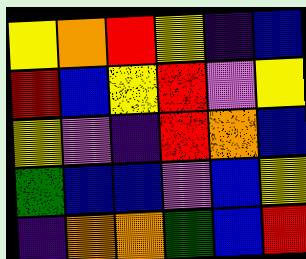[["yellow", "orange", "red", "yellow", "indigo", "blue"], ["red", "blue", "yellow", "red", "violet", "yellow"], ["yellow", "violet", "indigo", "red", "orange", "blue"], ["green", "blue", "blue", "violet", "blue", "yellow"], ["indigo", "orange", "orange", "green", "blue", "red"]]